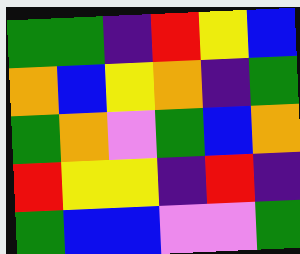[["green", "green", "indigo", "red", "yellow", "blue"], ["orange", "blue", "yellow", "orange", "indigo", "green"], ["green", "orange", "violet", "green", "blue", "orange"], ["red", "yellow", "yellow", "indigo", "red", "indigo"], ["green", "blue", "blue", "violet", "violet", "green"]]